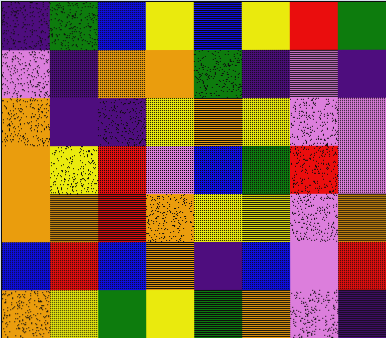[["indigo", "green", "blue", "yellow", "blue", "yellow", "red", "green"], ["violet", "indigo", "orange", "orange", "green", "indigo", "violet", "indigo"], ["orange", "indigo", "indigo", "yellow", "orange", "yellow", "violet", "violet"], ["orange", "yellow", "red", "violet", "blue", "green", "red", "violet"], ["orange", "orange", "red", "orange", "yellow", "yellow", "violet", "orange"], ["blue", "red", "blue", "orange", "indigo", "blue", "violet", "red"], ["orange", "yellow", "green", "yellow", "green", "orange", "violet", "indigo"]]